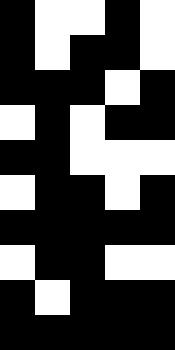[["black", "white", "white", "black", "white"], ["black", "white", "black", "black", "white"], ["black", "black", "black", "white", "black"], ["white", "black", "white", "black", "black"], ["black", "black", "white", "white", "white"], ["white", "black", "black", "white", "black"], ["black", "black", "black", "black", "black"], ["white", "black", "black", "white", "white"], ["black", "white", "black", "black", "black"], ["black", "black", "black", "black", "black"]]